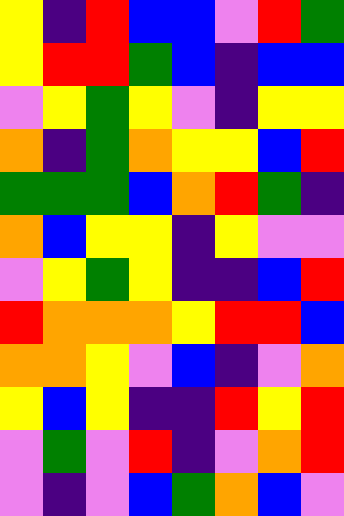[["yellow", "indigo", "red", "blue", "blue", "violet", "red", "green"], ["yellow", "red", "red", "green", "blue", "indigo", "blue", "blue"], ["violet", "yellow", "green", "yellow", "violet", "indigo", "yellow", "yellow"], ["orange", "indigo", "green", "orange", "yellow", "yellow", "blue", "red"], ["green", "green", "green", "blue", "orange", "red", "green", "indigo"], ["orange", "blue", "yellow", "yellow", "indigo", "yellow", "violet", "violet"], ["violet", "yellow", "green", "yellow", "indigo", "indigo", "blue", "red"], ["red", "orange", "orange", "orange", "yellow", "red", "red", "blue"], ["orange", "orange", "yellow", "violet", "blue", "indigo", "violet", "orange"], ["yellow", "blue", "yellow", "indigo", "indigo", "red", "yellow", "red"], ["violet", "green", "violet", "red", "indigo", "violet", "orange", "red"], ["violet", "indigo", "violet", "blue", "green", "orange", "blue", "violet"]]